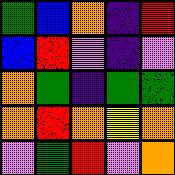[["green", "blue", "orange", "indigo", "red"], ["blue", "red", "violet", "indigo", "violet"], ["orange", "green", "indigo", "green", "green"], ["orange", "red", "orange", "yellow", "orange"], ["violet", "green", "red", "violet", "orange"]]